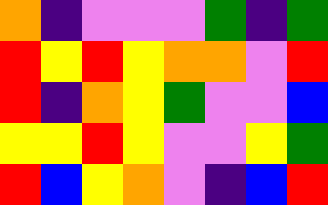[["orange", "indigo", "violet", "violet", "violet", "green", "indigo", "green"], ["red", "yellow", "red", "yellow", "orange", "orange", "violet", "red"], ["red", "indigo", "orange", "yellow", "green", "violet", "violet", "blue"], ["yellow", "yellow", "red", "yellow", "violet", "violet", "yellow", "green"], ["red", "blue", "yellow", "orange", "violet", "indigo", "blue", "red"]]